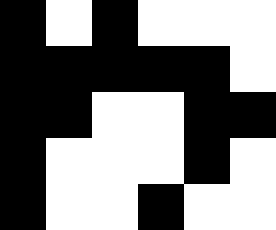[["black", "white", "black", "white", "white", "white"], ["black", "black", "black", "black", "black", "white"], ["black", "black", "white", "white", "black", "black"], ["black", "white", "white", "white", "black", "white"], ["black", "white", "white", "black", "white", "white"]]